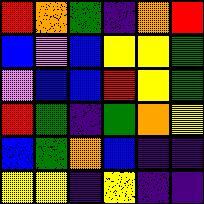[["red", "orange", "green", "indigo", "orange", "red"], ["blue", "violet", "blue", "yellow", "yellow", "green"], ["violet", "blue", "blue", "red", "yellow", "green"], ["red", "green", "indigo", "green", "orange", "yellow"], ["blue", "green", "orange", "blue", "indigo", "indigo"], ["yellow", "yellow", "indigo", "yellow", "indigo", "indigo"]]